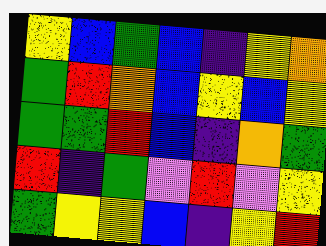[["yellow", "blue", "green", "blue", "indigo", "yellow", "orange"], ["green", "red", "orange", "blue", "yellow", "blue", "yellow"], ["green", "green", "red", "blue", "indigo", "orange", "green"], ["red", "indigo", "green", "violet", "red", "violet", "yellow"], ["green", "yellow", "yellow", "blue", "indigo", "yellow", "red"]]